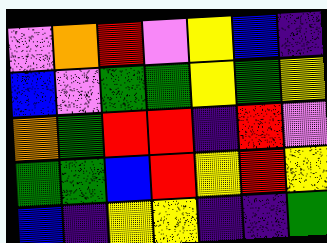[["violet", "orange", "red", "violet", "yellow", "blue", "indigo"], ["blue", "violet", "green", "green", "yellow", "green", "yellow"], ["orange", "green", "red", "red", "indigo", "red", "violet"], ["green", "green", "blue", "red", "yellow", "red", "yellow"], ["blue", "indigo", "yellow", "yellow", "indigo", "indigo", "green"]]